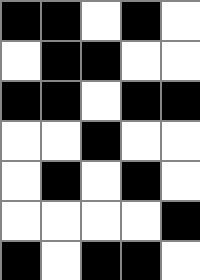[["black", "black", "white", "black", "white"], ["white", "black", "black", "white", "white"], ["black", "black", "white", "black", "black"], ["white", "white", "black", "white", "white"], ["white", "black", "white", "black", "white"], ["white", "white", "white", "white", "black"], ["black", "white", "black", "black", "white"]]